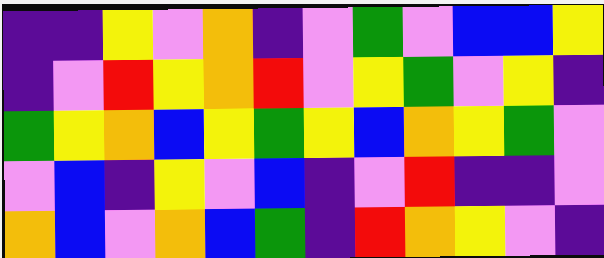[["indigo", "indigo", "yellow", "violet", "orange", "indigo", "violet", "green", "violet", "blue", "blue", "yellow"], ["indigo", "violet", "red", "yellow", "orange", "red", "violet", "yellow", "green", "violet", "yellow", "indigo"], ["green", "yellow", "orange", "blue", "yellow", "green", "yellow", "blue", "orange", "yellow", "green", "violet"], ["violet", "blue", "indigo", "yellow", "violet", "blue", "indigo", "violet", "red", "indigo", "indigo", "violet"], ["orange", "blue", "violet", "orange", "blue", "green", "indigo", "red", "orange", "yellow", "violet", "indigo"]]